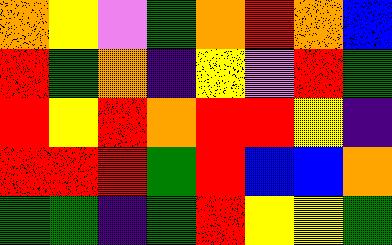[["orange", "yellow", "violet", "green", "orange", "red", "orange", "blue"], ["red", "green", "orange", "indigo", "yellow", "violet", "red", "green"], ["red", "yellow", "red", "orange", "red", "red", "yellow", "indigo"], ["red", "red", "red", "green", "red", "blue", "blue", "orange"], ["green", "green", "indigo", "green", "red", "yellow", "yellow", "green"]]